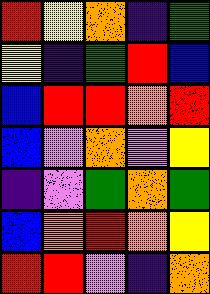[["red", "yellow", "orange", "indigo", "green"], ["yellow", "indigo", "green", "red", "blue"], ["blue", "red", "red", "orange", "red"], ["blue", "violet", "orange", "violet", "yellow"], ["indigo", "violet", "green", "orange", "green"], ["blue", "orange", "red", "orange", "yellow"], ["red", "red", "violet", "indigo", "orange"]]